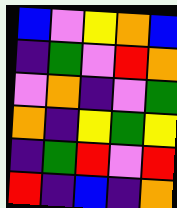[["blue", "violet", "yellow", "orange", "blue"], ["indigo", "green", "violet", "red", "orange"], ["violet", "orange", "indigo", "violet", "green"], ["orange", "indigo", "yellow", "green", "yellow"], ["indigo", "green", "red", "violet", "red"], ["red", "indigo", "blue", "indigo", "orange"]]